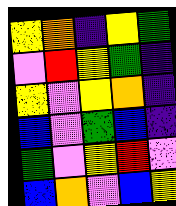[["yellow", "orange", "indigo", "yellow", "green"], ["violet", "red", "yellow", "green", "indigo"], ["yellow", "violet", "yellow", "orange", "indigo"], ["blue", "violet", "green", "blue", "indigo"], ["green", "violet", "yellow", "red", "violet"], ["blue", "orange", "violet", "blue", "yellow"]]